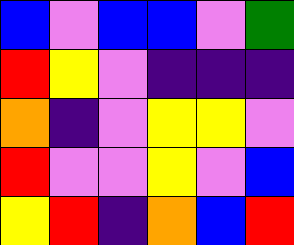[["blue", "violet", "blue", "blue", "violet", "green"], ["red", "yellow", "violet", "indigo", "indigo", "indigo"], ["orange", "indigo", "violet", "yellow", "yellow", "violet"], ["red", "violet", "violet", "yellow", "violet", "blue"], ["yellow", "red", "indigo", "orange", "blue", "red"]]